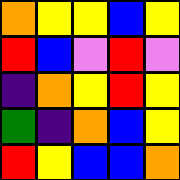[["orange", "yellow", "yellow", "blue", "yellow"], ["red", "blue", "violet", "red", "violet"], ["indigo", "orange", "yellow", "red", "yellow"], ["green", "indigo", "orange", "blue", "yellow"], ["red", "yellow", "blue", "blue", "orange"]]